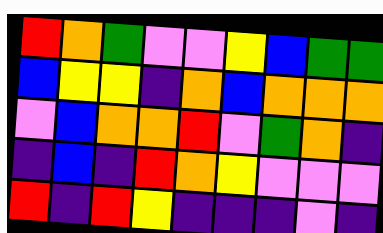[["red", "orange", "green", "violet", "violet", "yellow", "blue", "green", "green"], ["blue", "yellow", "yellow", "indigo", "orange", "blue", "orange", "orange", "orange"], ["violet", "blue", "orange", "orange", "red", "violet", "green", "orange", "indigo"], ["indigo", "blue", "indigo", "red", "orange", "yellow", "violet", "violet", "violet"], ["red", "indigo", "red", "yellow", "indigo", "indigo", "indigo", "violet", "indigo"]]